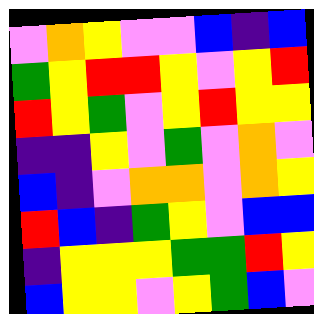[["violet", "orange", "yellow", "violet", "violet", "blue", "indigo", "blue"], ["green", "yellow", "red", "red", "yellow", "violet", "yellow", "red"], ["red", "yellow", "green", "violet", "yellow", "red", "yellow", "yellow"], ["indigo", "indigo", "yellow", "violet", "green", "violet", "orange", "violet"], ["blue", "indigo", "violet", "orange", "orange", "violet", "orange", "yellow"], ["red", "blue", "indigo", "green", "yellow", "violet", "blue", "blue"], ["indigo", "yellow", "yellow", "yellow", "green", "green", "red", "yellow"], ["blue", "yellow", "yellow", "violet", "yellow", "green", "blue", "violet"]]